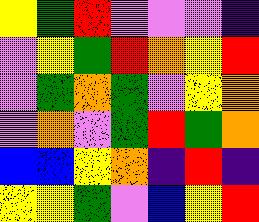[["yellow", "green", "red", "violet", "violet", "violet", "indigo"], ["violet", "yellow", "green", "red", "orange", "yellow", "red"], ["violet", "green", "orange", "green", "violet", "yellow", "orange"], ["violet", "orange", "violet", "green", "red", "green", "orange"], ["blue", "blue", "yellow", "orange", "indigo", "red", "indigo"], ["yellow", "yellow", "green", "violet", "blue", "yellow", "red"]]